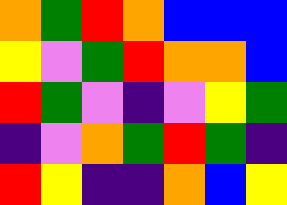[["orange", "green", "red", "orange", "blue", "blue", "blue"], ["yellow", "violet", "green", "red", "orange", "orange", "blue"], ["red", "green", "violet", "indigo", "violet", "yellow", "green"], ["indigo", "violet", "orange", "green", "red", "green", "indigo"], ["red", "yellow", "indigo", "indigo", "orange", "blue", "yellow"]]